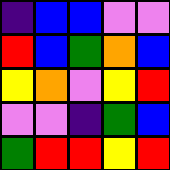[["indigo", "blue", "blue", "violet", "violet"], ["red", "blue", "green", "orange", "blue"], ["yellow", "orange", "violet", "yellow", "red"], ["violet", "violet", "indigo", "green", "blue"], ["green", "red", "red", "yellow", "red"]]